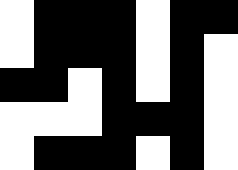[["white", "black", "black", "black", "white", "black", "black"], ["white", "black", "black", "black", "white", "black", "white"], ["black", "black", "white", "black", "white", "black", "white"], ["white", "white", "white", "black", "black", "black", "white"], ["white", "black", "black", "black", "white", "black", "white"]]